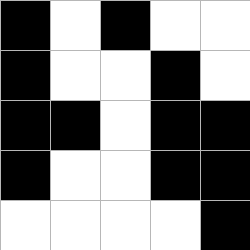[["black", "white", "black", "white", "white"], ["black", "white", "white", "black", "white"], ["black", "black", "white", "black", "black"], ["black", "white", "white", "black", "black"], ["white", "white", "white", "white", "black"]]